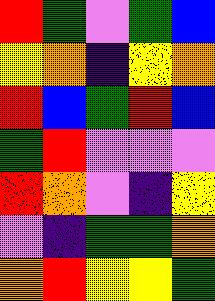[["red", "green", "violet", "green", "blue"], ["yellow", "orange", "indigo", "yellow", "orange"], ["red", "blue", "green", "red", "blue"], ["green", "red", "violet", "violet", "violet"], ["red", "orange", "violet", "indigo", "yellow"], ["violet", "indigo", "green", "green", "orange"], ["orange", "red", "yellow", "yellow", "green"]]